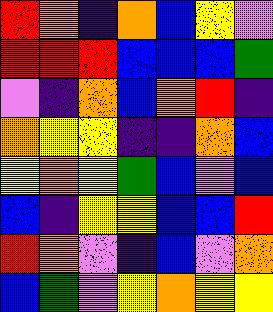[["red", "orange", "indigo", "orange", "blue", "yellow", "violet"], ["red", "red", "red", "blue", "blue", "blue", "green"], ["violet", "indigo", "orange", "blue", "orange", "red", "indigo"], ["orange", "yellow", "yellow", "indigo", "indigo", "orange", "blue"], ["yellow", "orange", "yellow", "green", "blue", "violet", "blue"], ["blue", "indigo", "yellow", "yellow", "blue", "blue", "red"], ["red", "orange", "violet", "indigo", "blue", "violet", "orange"], ["blue", "green", "violet", "yellow", "orange", "yellow", "yellow"]]